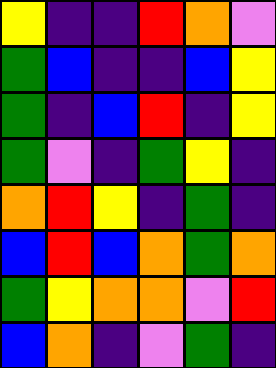[["yellow", "indigo", "indigo", "red", "orange", "violet"], ["green", "blue", "indigo", "indigo", "blue", "yellow"], ["green", "indigo", "blue", "red", "indigo", "yellow"], ["green", "violet", "indigo", "green", "yellow", "indigo"], ["orange", "red", "yellow", "indigo", "green", "indigo"], ["blue", "red", "blue", "orange", "green", "orange"], ["green", "yellow", "orange", "orange", "violet", "red"], ["blue", "orange", "indigo", "violet", "green", "indigo"]]